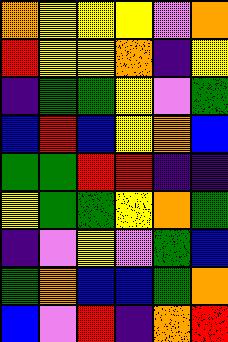[["orange", "yellow", "yellow", "yellow", "violet", "orange"], ["red", "yellow", "yellow", "orange", "indigo", "yellow"], ["indigo", "green", "green", "yellow", "violet", "green"], ["blue", "red", "blue", "yellow", "orange", "blue"], ["green", "green", "red", "red", "indigo", "indigo"], ["yellow", "green", "green", "yellow", "orange", "green"], ["indigo", "violet", "yellow", "violet", "green", "blue"], ["green", "orange", "blue", "blue", "green", "orange"], ["blue", "violet", "red", "indigo", "orange", "red"]]